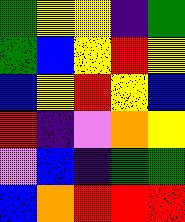[["green", "yellow", "yellow", "indigo", "green"], ["green", "blue", "yellow", "red", "yellow"], ["blue", "yellow", "red", "yellow", "blue"], ["red", "indigo", "violet", "orange", "yellow"], ["violet", "blue", "indigo", "green", "green"], ["blue", "orange", "red", "red", "red"]]